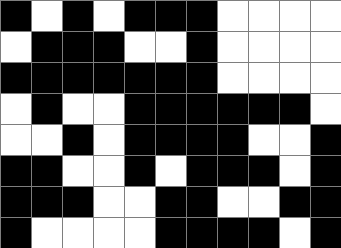[["black", "white", "black", "white", "black", "black", "black", "white", "white", "white", "white"], ["white", "black", "black", "black", "white", "white", "black", "white", "white", "white", "white"], ["black", "black", "black", "black", "black", "black", "black", "white", "white", "white", "white"], ["white", "black", "white", "white", "black", "black", "black", "black", "black", "black", "white"], ["white", "white", "black", "white", "black", "black", "black", "black", "white", "white", "black"], ["black", "black", "white", "white", "black", "white", "black", "black", "black", "white", "black"], ["black", "black", "black", "white", "white", "black", "black", "white", "white", "black", "black"], ["black", "white", "white", "white", "white", "black", "black", "black", "black", "white", "black"]]